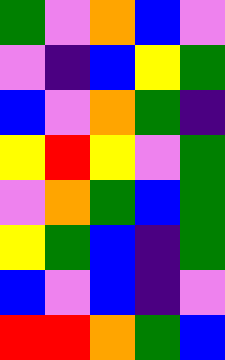[["green", "violet", "orange", "blue", "violet"], ["violet", "indigo", "blue", "yellow", "green"], ["blue", "violet", "orange", "green", "indigo"], ["yellow", "red", "yellow", "violet", "green"], ["violet", "orange", "green", "blue", "green"], ["yellow", "green", "blue", "indigo", "green"], ["blue", "violet", "blue", "indigo", "violet"], ["red", "red", "orange", "green", "blue"]]